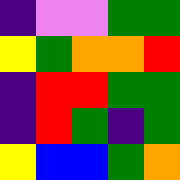[["indigo", "violet", "violet", "green", "green"], ["yellow", "green", "orange", "orange", "red"], ["indigo", "red", "red", "green", "green"], ["indigo", "red", "green", "indigo", "green"], ["yellow", "blue", "blue", "green", "orange"]]